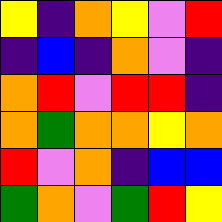[["yellow", "indigo", "orange", "yellow", "violet", "red"], ["indigo", "blue", "indigo", "orange", "violet", "indigo"], ["orange", "red", "violet", "red", "red", "indigo"], ["orange", "green", "orange", "orange", "yellow", "orange"], ["red", "violet", "orange", "indigo", "blue", "blue"], ["green", "orange", "violet", "green", "red", "yellow"]]